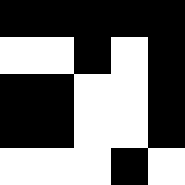[["black", "black", "black", "black", "black"], ["white", "white", "black", "white", "black"], ["black", "black", "white", "white", "black"], ["black", "black", "white", "white", "black"], ["white", "white", "white", "black", "white"]]